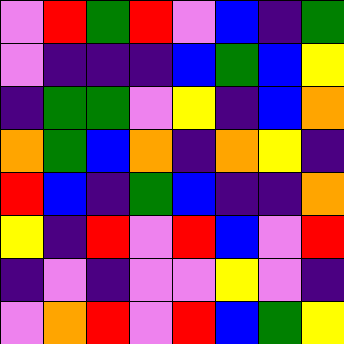[["violet", "red", "green", "red", "violet", "blue", "indigo", "green"], ["violet", "indigo", "indigo", "indigo", "blue", "green", "blue", "yellow"], ["indigo", "green", "green", "violet", "yellow", "indigo", "blue", "orange"], ["orange", "green", "blue", "orange", "indigo", "orange", "yellow", "indigo"], ["red", "blue", "indigo", "green", "blue", "indigo", "indigo", "orange"], ["yellow", "indigo", "red", "violet", "red", "blue", "violet", "red"], ["indigo", "violet", "indigo", "violet", "violet", "yellow", "violet", "indigo"], ["violet", "orange", "red", "violet", "red", "blue", "green", "yellow"]]